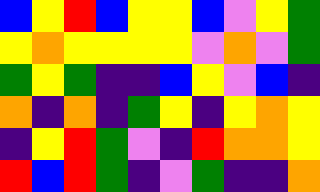[["blue", "yellow", "red", "blue", "yellow", "yellow", "blue", "violet", "yellow", "green"], ["yellow", "orange", "yellow", "yellow", "yellow", "yellow", "violet", "orange", "violet", "green"], ["green", "yellow", "green", "indigo", "indigo", "blue", "yellow", "violet", "blue", "indigo"], ["orange", "indigo", "orange", "indigo", "green", "yellow", "indigo", "yellow", "orange", "yellow"], ["indigo", "yellow", "red", "green", "violet", "indigo", "red", "orange", "orange", "yellow"], ["red", "blue", "red", "green", "indigo", "violet", "green", "indigo", "indigo", "orange"]]